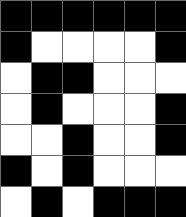[["black", "black", "black", "black", "black", "black"], ["black", "white", "white", "white", "white", "black"], ["white", "black", "black", "white", "white", "white"], ["white", "black", "white", "white", "white", "black"], ["white", "white", "black", "white", "white", "black"], ["black", "white", "black", "white", "white", "white"], ["white", "black", "white", "black", "black", "black"]]